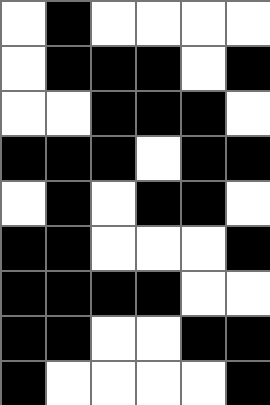[["white", "black", "white", "white", "white", "white"], ["white", "black", "black", "black", "white", "black"], ["white", "white", "black", "black", "black", "white"], ["black", "black", "black", "white", "black", "black"], ["white", "black", "white", "black", "black", "white"], ["black", "black", "white", "white", "white", "black"], ["black", "black", "black", "black", "white", "white"], ["black", "black", "white", "white", "black", "black"], ["black", "white", "white", "white", "white", "black"]]